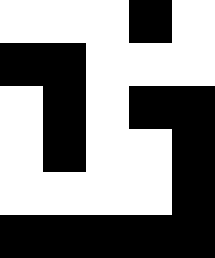[["white", "white", "white", "black", "white"], ["black", "black", "white", "white", "white"], ["white", "black", "white", "black", "black"], ["white", "black", "white", "white", "black"], ["white", "white", "white", "white", "black"], ["black", "black", "black", "black", "black"]]